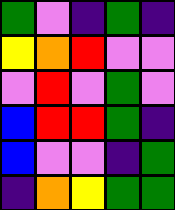[["green", "violet", "indigo", "green", "indigo"], ["yellow", "orange", "red", "violet", "violet"], ["violet", "red", "violet", "green", "violet"], ["blue", "red", "red", "green", "indigo"], ["blue", "violet", "violet", "indigo", "green"], ["indigo", "orange", "yellow", "green", "green"]]